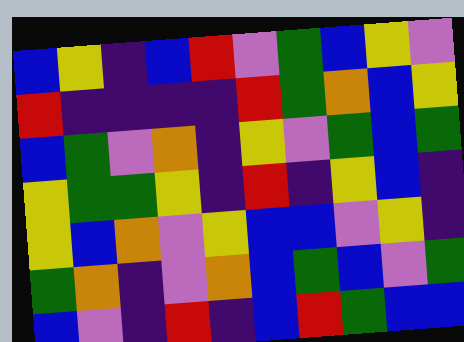[["blue", "yellow", "indigo", "blue", "red", "violet", "green", "blue", "yellow", "violet"], ["red", "indigo", "indigo", "indigo", "indigo", "red", "green", "orange", "blue", "yellow"], ["blue", "green", "violet", "orange", "indigo", "yellow", "violet", "green", "blue", "green"], ["yellow", "green", "green", "yellow", "indigo", "red", "indigo", "yellow", "blue", "indigo"], ["yellow", "blue", "orange", "violet", "yellow", "blue", "blue", "violet", "yellow", "indigo"], ["green", "orange", "indigo", "violet", "orange", "blue", "green", "blue", "violet", "green"], ["blue", "violet", "indigo", "red", "indigo", "blue", "red", "green", "blue", "blue"]]